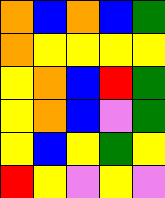[["orange", "blue", "orange", "blue", "green"], ["orange", "yellow", "yellow", "yellow", "yellow"], ["yellow", "orange", "blue", "red", "green"], ["yellow", "orange", "blue", "violet", "green"], ["yellow", "blue", "yellow", "green", "yellow"], ["red", "yellow", "violet", "yellow", "violet"]]